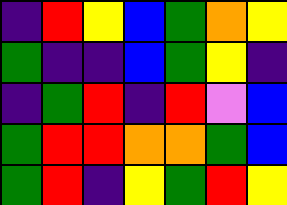[["indigo", "red", "yellow", "blue", "green", "orange", "yellow"], ["green", "indigo", "indigo", "blue", "green", "yellow", "indigo"], ["indigo", "green", "red", "indigo", "red", "violet", "blue"], ["green", "red", "red", "orange", "orange", "green", "blue"], ["green", "red", "indigo", "yellow", "green", "red", "yellow"]]